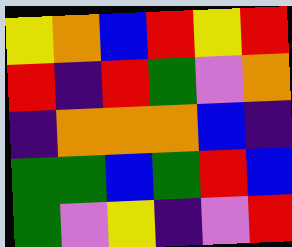[["yellow", "orange", "blue", "red", "yellow", "red"], ["red", "indigo", "red", "green", "violet", "orange"], ["indigo", "orange", "orange", "orange", "blue", "indigo"], ["green", "green", "blue", "green", "red", "blue"], ["green", "violet", "yellow", "indigo", "violet", "red"]]